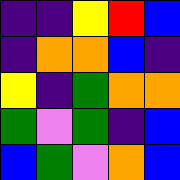[["indigo", "indigo", "yellow", "red", "blue"], ["indigo", "orange", "orange", "blue", "indigo"], ["yellow", "indigo", "green", "orange", "orange"], ["green", "violet", "green", "indigo", "blue"], ["blue", "green", "violet", "orange", "blue"]]